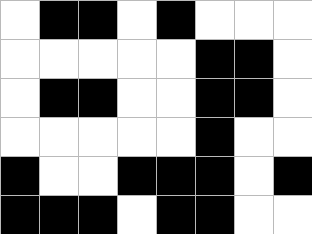[["white", "black", "black", "white", "black", "white", "white", "white"], ["white", "white", "white", "white", "white", "black", "black", "white"], ["white", "black", "black", "white", "white", "black", "black", "white"], ["white", "white", "white", "white", "white", "black", "white", "white"], ["black", "white", "white", "black", "black", "black", "white", "black"], ["black", "black", "black", "white", "black", "black", "white", "white"]]